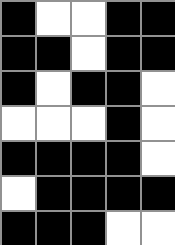[["black", "white", "white", "black", "black"], ["black", "black", "white", "black", "black"], ["black", "white", "black", "black", "white"], ["white", "white", "white", "black", "white"], ["black", "black", "black", "black", "white"], ["white", "black", "black", "black", "black"], ["black", "black", "black", "white", "white"]]